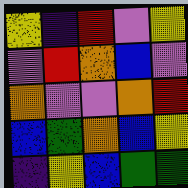[["yellow", "indigo", "red", "violet", "yellow"], ["violet", "red", "orange", "blue", "violet"], ["orange", "violet", "violet", "orange", "red"], ["blue", "green", "orange", "blue", "yellow"], ["indigo", "yellow", "blue", "green", "green"]]